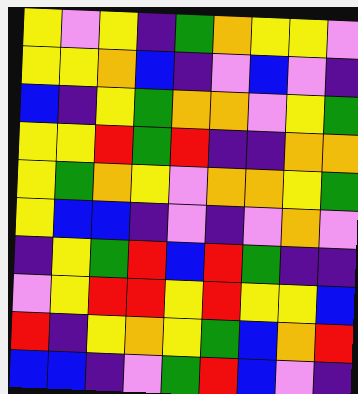[["yellow", "violet", "yellow", "indigo", "green", "orange", "yellow", "yellow", "violet"], ["yellow", "yellow", "orange", "blue", "indigo", "violet", "blue", "violet", "indigo"], ["blue", "indigo", "yellow", "green", "orange", "orange", "violet", "yellow", "green"], ["yellow", "yellow", "red", "green", "red", "indigo", "indigo", "orange", "orange"], ["yellow", "green", "orange", "yellow", "violet", "orange", "orange", "yellow", "green"], ["yellow", "blue", "blue", "indigo", "violet", "indigo", "violet", "orange", "violet"], ["indigo", "yellow", "green", "red", "blue", "red", "green", "indigo", "indigo"], ["violet", "yellow", "red", "red", "yellow", "red", "yellow", "yellow", "blue"], ["red", "indigo", "yellow", "orange", "yellow", "green", "blue", "orange", "red"], ["blue", "blue", "indigo", "violet", "green", "red", "blue", "violet", "indigo"]]